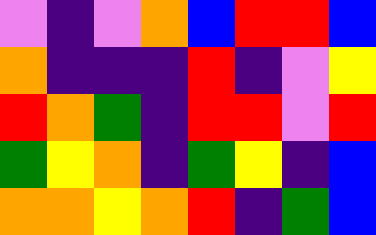[["violet", "indigo", "violet", "orange", "blue", "red", "red", "blue"], ["orange", "indigo", "indigo", "indigo", "red", "indigo", "violet", "yellow"], ["red", "orange", "green", "indigo", "red", "red", "violet", "red"], ["green", "yellow", "orange", "indigo", "green", "yellow", "indigo", "blue"], ["orange", "orange", "yellow", "orange", "red", "indigo", "green", "blue"]]